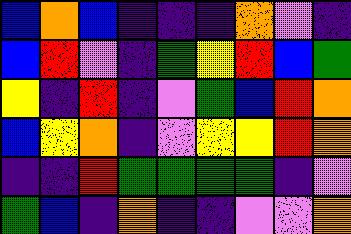[["blue", "orange", "blue", "indigo", "indigo", "indigo", "orange", "violet", "indigo"], ["blue", "red", "violet", "indigo", "green", "yellow", "red", "blue", "green"], ["yellow", "indigo", "red", "indigo", "violet", "green", "blue", "red", "orange"], ["blue", "yellow", "orange", "indigo", "violet", "yellow", "yellow", "red", "orange"], ["indigo", "indigo", "red", "green", "green", "green", "green", "indigo", "violet"], ["green", "blue", "indigo", "orange", "indigo", "indigo", "violet", "violet", "orange"]]